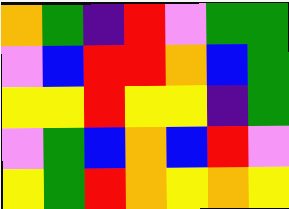[["orange", "green", "indigo", "red", "violet", "green", "green"], ["violet", "blue", "red", "red", "orange", "blue", "green"], ["yellow", "yellow", "red", "yellow", "yellow", "indigo", "green"], ["violet", "green", "blue", "orange", "blue", "red", "violet"], ["yellow", "green", "red", "orange", "yellow", "orange", "yellow"]]